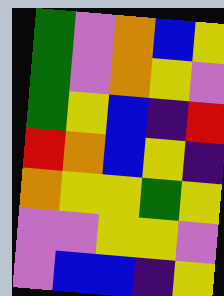[["green", "violet", "orange", "blue", "yellow"], ["green", "violet", "orange", "yellow", "violet"], ["green", "yellow", "blue", "indigo", "red"], ["red", "orange", "blue", "yellow", "indigo"], ["orange", "yellow", "yellow", "green", "yellow"], ["violet", "violet", "yellow", "yellow", "violet"], ["violet", "blue", "blue", "indigo", "yellow"]]